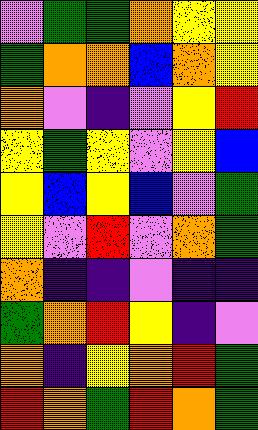[["violet", "green", "green", "orange", "yellow", "yellow"], ["green", "orange", "orange", "blue", "orange", "yellow"], ["orange", "violet", "indigo", "violet", "yellow", "red"], ["yellow", "green", "yellow", "violet", "yellow", "blue"], ["yellow", "blue", "yellow", "blue", "violet", "green"], ["yellow", "violet", "red", "violet", "orange", "green"], ["orange", "indigo", "indigo", "violet", "indigo", "indigo"], ["green", "orange", "red", "yellow", "indigo", "violet"], ["orange", "indigo", "yellow", "orange", "red", "green"], ["red", "orange", "green", "red", "orange", "green"]]